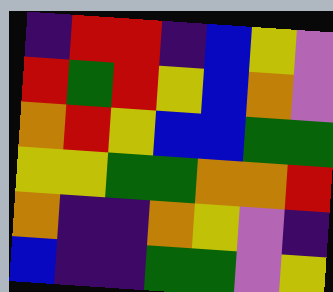[["indigo", "red", "red", "indigo", "blue", "yellow", "violet"], ["red", "green", "red", "yellow", "blue", "orange", "violet"], ["orange", "red", "yellow", "blue", "blue", "green", "green"], ["yellow", "yellow", "green", "green", "orange", "orange", "red"], ["orange", "indigo", "indigo", "orange", "yellow", "violet", "indigo"], ["blue", "indigo", "indigo", "green", "green", "violet", "yellow"]]